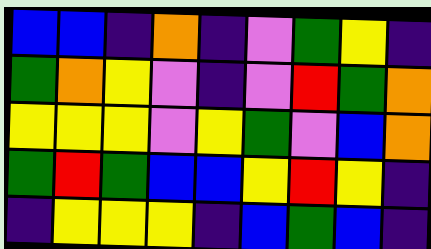[["blue", "blue", "indigo", "orange", "indigo", "violet", "green", "yellow", "indigo"], ["green", "orange", "yellow", "violet", "indigo", "violet", "red", "green", "orange"], ["yellow", "yellow", "yellow", "violet", "yellow", "green", "violet", "blue", "orange"], ["green", "red", "green", "blue", "blue", "yellow", "red", "yellow", "indigo"], ["indigo", "yellow", "yellow", "yellow", "indigo", "blue", "green", "blue", "indigo"]]